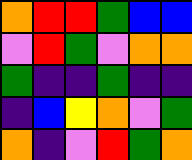[["orange", "red", "red", "green", "blue", "blue"], ["violet", "red", "green", "violet", "orange", "orange"], ["green", "indigo", "indigo", "green", "indigo", "indigo"], ["indigo", "blue", "yellow", "orange", "violet", "green"], ["orange", "indigo", "violet", "red", "green", "orange"]]